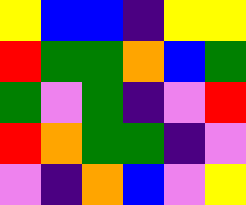[["yellow", "blue", "blue", "indigo", "yellow", "yellow"], ["red", "green", "green", "orange", "blue", "green"], ["green", "violet", "green", "indigo", "violet", "red"], ["red", "orange", "green", "green", "indigo", "violet"], ["violet", "indigo", "orange", "blue", "violet", "yellow"]]